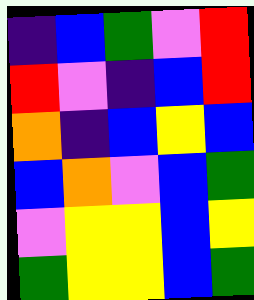[["indigo", "blue", "green", "violet", "red"], ["red", "violet", "indigo", "blue", "red"], ["orange", "indigo", "blue", "yellow", "blue"], ["blue", "orange", "violet", "blue", "green"], ["violet", "yellow", "yellow", "blue", "yellow"], ["green", "yellow", "yellow", "blue", "green"]]